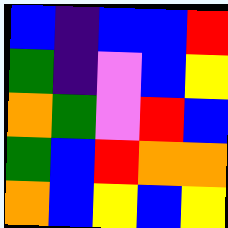[["blue", "indigo", "blue", "blue", "red"], ["green", "indigo", "violet", "blue", "yellow"], ["orange", "green", "violet", "red", "blue"], ["green", "blue", "red", "orange", "orange"], ["orange", "blue", "yellow", "blue", "yellow"]]